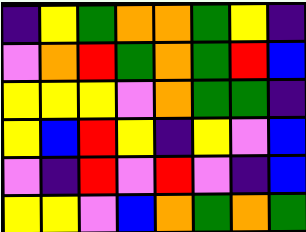[["indigo", "yellow", "green", "orange", "orange", "green", "yellow", "indigo"], ["violet", "orange", "red", "green", "orange", "green", "red", "blue"], ["yellow", "yellow", "yellow", "violet", "orange", "green", "green", "indigo"], ["yellow", "blue", "red", "yellow", "indigo", "yellow", "violet", "blue"], ["violet", "indigo", "red", "violet", "red", "violet", "indigo", "blue"], ["yellow", "yellow", "violet", "blue", "orange", "green", "orange", "green"]]